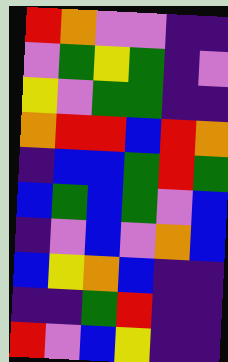[["red", "orange", "violet", "violet", "indigo", "indigo"], ["violet", "green", "yellow", "green", "indigo", "violet"], ["yellow", "violet", "green", "green", "indigo", "indigo"], ["orange", "red", "red", "blue", "red", "orange"], ["indigo", "blue", "blue", "green", "red", "green"], ["blue", "green", "blue", "green", "violet", "blue"], ["indigo", "violet", "blue", "violet", "orange", "blue"], ["blue", "yellow", "orange", "blue", "indigo", "indigo"], ["indigo", "indigo", "green", "red", "indigo", "indigo"], ["red", "violet", "blue", "yellow", "indigo", "indigo"]]